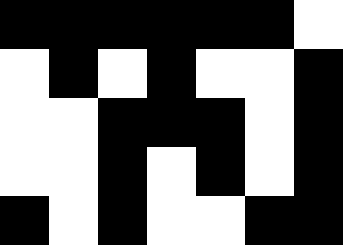[["black", "black", "black", "black", "black", "black", "white"], ["white", "black", "white", "black", "white", "white", "black"], ["white", "white", "black", "black", "black", "white", "black"], ["white", "white", "black", "white", "black", "white", "black"], ["black", "white", "black", "white", "white", "black", "black"]]